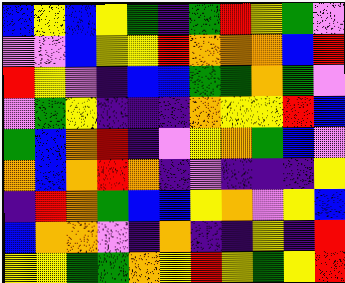[["blue", "yellow", "blue", "yellow", "green", "indigo", "green", "red", "yellow", "green", "violet"], ["violet", "violet", "blue", "yellow", "yellow", "red", "orange", "orange", "orange", "blue", "red"], ["red", "yellow", "violet", "indigo", "blue", "blue", "green", "green", "orange", "green", "violet"], ["violet", "green", "yellow", "indigo", "indigo", "indigo", "orange", "yellow", "yellow", "red", "blue"], ["green", "blue", "orange", "red", "indigo", "violet", "yellow", "orange", "green", "blue", "violet"], ["orange", "blue", "orange", "red", "orange", "indigo", "violet", "indigo", "indigo", "indigo", "yellow"], ["indigo", "red", "orange", "green", "blue", "blue", "yellow", "orange", "violet", "yellow", "blue"], ["blue", "orange", "orange", "violet", "indigo", "orange", "indigo", "indigo", "yellow", "indigo", "red"], ["yellow", "yellow", "green", "green", "orange", "yellow", "red", "yellow", "green", "yellow", "red"]]